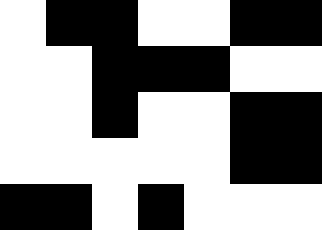[["white", "black", "black", "white", "white", "black", "black"], ["white", "white", "black", "black", "black", "white", "white"], ["white", "white", "black", "white", "white", "black", "black"], ["white", "white", "white", "white", "white", "black", "black"], ["black", "black", "white", "black", "white", "white", "white"]]